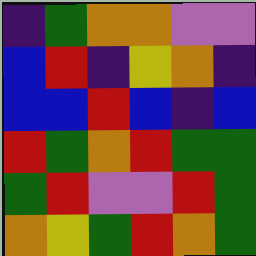[["indigo", "green", "orange", "orange", "violet", "violet"], ["blue", "red", "indigo", "yellow", "orange", "indigo"], ["blue", "blue", "red", "blue", "indigo", "blue"], ["red", "green", "orange", "red", "green", "green"], ["green", "red", "violet", "violet", "red", "green"], ["orange", "yellow", "green", "red", "orange", "green"]]